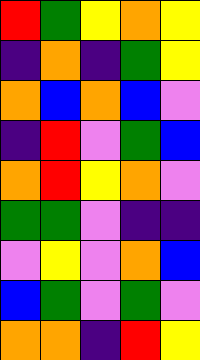[["red", "green", "yellow", "orange", "yellow"], ["indigo", "orange", "indigo", "green", "yellow"], ["orange", "blue", "orange", "blue", "violet"], ["indigo", "red", "violet", "green", "blue"], ["orange", "red", "yellow", "orange", "violet"], ["green", "green", "violet", "indigo", "indigo"], ["violet", "yellow", "violet", "orange", "blue"], ["blue", "green", "violet", "green", "violet"], ["orange", "orange", "indigo", "red", "yellow"]]